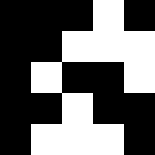[["black", "black", "black", "white", "black"], ["black", "black", "white", "white", "white"], ["black", "white", "black", "black", "white"], ["black", "black", "white", "black", "black"], ["black", "white", "white", "white", "black"]]